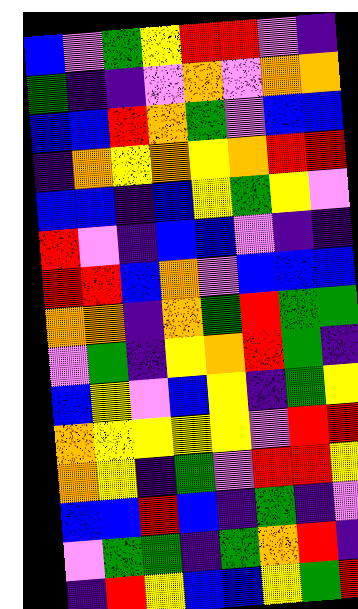[["blue", "violet", "green", "yellow", "red", "red", "violet", "indigo"], ["green", "indigo", "indigo", "violet", "orange", "violet", "orange", "orange"], ["blue", "blue", "red", "orange", "green", "violet", "blue", "blue"], ["indigo", "orange", "yellow", "orange", "yellow", "orange", "red", "red"], ["blue", "blue", "indigo", "blue", "yellow", "green", "yellow", "violet"], ["red", "violet", "indigo", "blue", "blue", "violet", "indigo", "indigo"], ["red", "red", "blue", "orange", "violet", "blue", "blue", "blue"], ["orange", "orange", "indigo", "orange", "green", "red", "green", "green"], ["violet", "green", "indigo", "yellow", "orange", "red", "green", "indigo"], ["blue", "yellow", "violet", "blue", "yellow", "indigo", "green", "yellow"], ["orange", "yellow", "yellow", "yellow", "yellow", "violet", "red", "red"], ["orange", "yellow", "indigo", "green", "violet", "red", "red", "yellow"], ["blue", "blue", "red", "blue", "indigo", "green", "indigo", "violet"], ["violet", "green", "green", "indigo", "green", "orange", "red", "indigo"], ["indigo", "red", "yellow", "blue", "blue", "yellow", "green", "red"]]